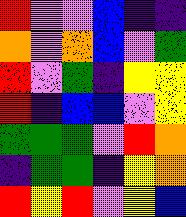[["red", "violet", "violet", "blue", "indigo", "indigo"], ["orange", "violet", "orange", "blue", "violet", "green"], ["red", "violet", "green", "indigo", "yellow", "yellow"], ["red", "indigo", "blue", "blue", "violet", "yellow"], ["green", "green", "green", "violet", "red", "orange"], ["indigo", "green", "green", "indigo", "yellow", "orange"], ["red", "yellow", "red", "violet", "yellow", "blue"]]